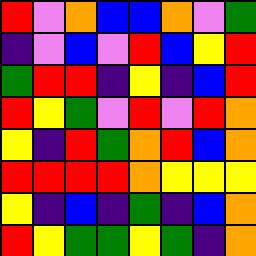[["red", "violet", "orange", "blue", "blue", "orange", "violet", "green"], ["indigo", "violet", "blue", "violet", "red", "blue", "yellow", "red"], ["green", "red", "red", "indigo", "yellow", "indigo", "blue", "red"], ["red", "yellow", "green", "violet", "red", "violet", "red", "orange"], ["yellow", "indigo", "red", "green", "orange", "red", "blue", "orange"], ["red", "red", "red", "red", "orange", "yellow", "yellow", "yellow"], ["yellow", "indigo", "blue", "indigo", "green", "indigo", "blue", "orange"], ["red", "yellow", "green", "green", "yellow", "green", "indigo", "orange"]]